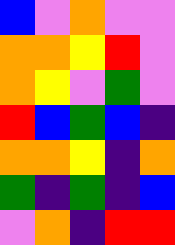[["blue", "violet", "orange", "violet", "violet"], ["orange", "orange", "yellow", "red", "violet"], ["orange", "yellow", "violet", "green", "violet"], ["red", "blue", "green", "blue", "indigo"], ["orange", "orange", "yellow", "indigo", "orange"], ["green", "indigo", "green", "indigo", "blue"], ["violet", "orange", "indigo", "red", "red"]]